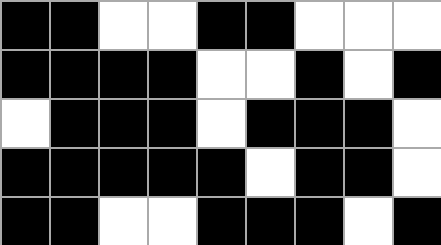[["black", "black", "white", "white", "black", "black", "white", "white", "white"], ["black", "black", "black", "black", "white", "white", "black", "white", "black"], ["white", "black", "black", "black", "white", "black", "black", "black", "white"], ["black", "black", "black", "black", "black", "white", "black", "black", "white"], ["black", "black", "white", "white", "black", "black", "black", "white", "black"]]